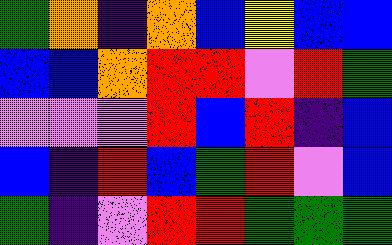[["green", "orange", "indigo", "orange", "blue", "yellow", "blue", "blue"], ["blue", "blue", "orange", "red", "red", "violet", "red", "green"], ["violet", "violet", "violet", "red", "blue", "red", "indigo", "blue"], ["blue", "indigo", "red", "blue", "green", "red", "violet", "blue"], ["green", "indigo", "violet", "red", "red", "green", "green", "green"]]